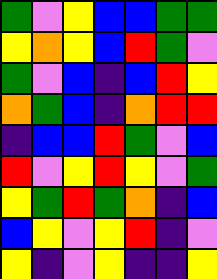[["green", "violet", "yellow", "blue", "blue", "green", "green"], ["yellow", "orange", "yellow", "blue", "red", "green", "violet"], ["green", "violet", "blue", "indigo", "blue", "red", "yellow"], ["orange", "green", "blue", "indigo", "orange", "red", "red"], ["indigo", "blue", "blue", "red", "green", "violet", "blue"], ["red", "violet", "yellow", "red", "yellow", "violet", "green"], ["yellow", "green", "red", "green", "orange", "indigo", "blue"], ["blue", "yellow", "violet", "yellow", "red", "indigo", "violet"], ["yellow", "indigo", "violet", "yellow", "indigo", "indigo", "yellow"]]